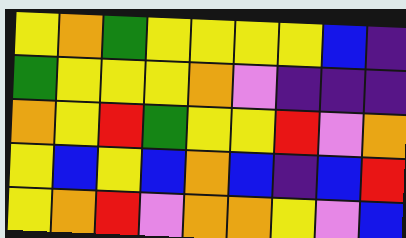[["yellow", "orange", "green", "yellow", "yellow", "yellow", "yellow", "blue", "indigo"], ["green", "yellow", "yellow", "yellow", "orange", "violet", "indigo", "indigo", "indigo"], ["orange", "yellow", "red", "green", "yellow", "yellow", "red", "violet", "orange"], ["yellow", "blue", "yellow", "blue", "orange", "blue", "indigo", "blue", "red"], ["yellow", "orange", "red", "violet", "orange", "orange", "yellow", "violet", "blue"]]